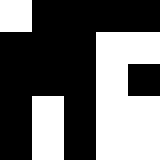[["white", "black", "black", "black", "black"], ["black", "black", "black", "white", "white"], ["black", "black", "black", "white", "black"], ["black", "white", "black", "white", "white"], ["black", "white", "black", "white", "white"]]